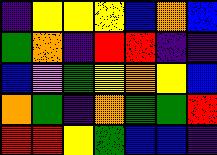[["indigo", "yellow", "yellow", "yellow", "blue", "orange", "blue"], ["green", "orange", "indigo", "red", "red", "indigo", "indigo"], ["blue", "violet", "green", "yellow", "orange", "yellow", "blue"], ["orange", "green", "indigo", "orange", "green", "green", "red"], ["red", "red", "yellow", "green", "blue", "blue", "indigo"]]